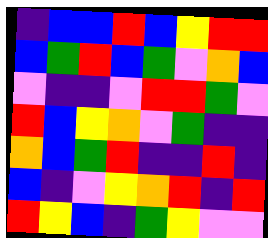[["indigo", "blue", "blue", "red", "blue", "yellow", "red", "red"], ["blue", "green", "red", "blue", "green", "violet", "orange", "blue"], ["violet", "indigo", "indigo", "violet", "red", "red", "green", "violet"], ["red", "blue", "yellow", "orange", "violet", "green", "indigo", "indigo"], ["orange", "blue", "green", "red", "indigo", "indigo", "red", "indigo"], ["blue", "indigo", "violet", "yellow", "orange", "red", "indigo", "red"], ["red", "yellow", "blue", "indigo", "green", "yellow", "violet", "violet"]]